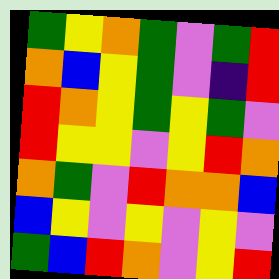[["green", "yellow", "orange", "green", "violet", "green", "red"], ["orange", "blue", "yellow", "green", "violet", "indigo", "red"], ["red", "orange", "yellow", "green", "yellow", "green", "violet"], ["red", "yellow", "yellow", "violet", "yellow", "red", "orange"], ["orange", "green", "violet", "red", "orange", "orange", "blue"], ["blue", "yellow", "violet", "yellow", "violet", "yellow", "violet"], ["green", "blue", "red", "orange", "violet", "yellow", "red"]]